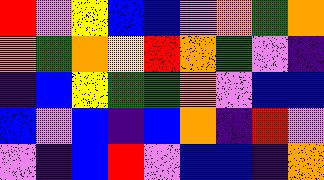[["red", "violet", "yellow", "blue", "blue", "violet", "orange", "green", "orange"], ["orange", "green", "orange", "yellow", "red", "orange", "green", "violet", "indigo"], ["indigo", "blue", "yellow", "green", "green", "orange", "violet", "blue", "blue"], ["blue", "violet", "blue", "indigo", "blue", "orange", "indigo", "red", "violet"], ["violet", "indigo", "blue", "red", "violet", "blue", "blue", "indigo", "orange"]]